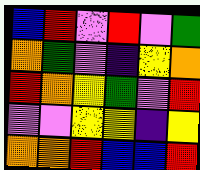[["blue", "red", "violet", "red", "violet", "green"], ["orange", "green", "violet", "indigo", "yellow", "orange"], ["red", "orange", "yellow", "green", "violet", "red"], ["violet", "violet", "yellow", "yellow", "indigo", "yellow"], ["orange", "orange", "red", "blue", "blue", "red"]]